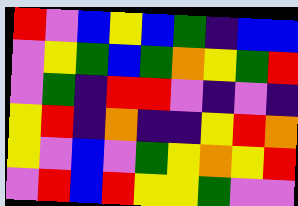[["red", "violet", "blue", "yellow", "blue", "green", "indigo", "blue", "blue"], ["violet", "yellow", "green", "blue", "green", "orange", "yellow", "green", "red"], ["violet", "green", "indigo", "red", "red", "violet", "indigo", "violet", "indigo"], ["yellow", "red", "indigo", "orange", "indigo", "indigo", "yellow", "red", "orange"], ["yellow", "violet", "blue", "violet", "green", "yellow", "orange", "yellow", "red"], ["violet", "red", "blue", "red", "yellow", "yellow", "green", "violet", "violet"]]